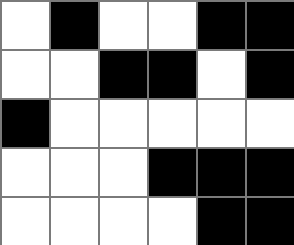[["white", "black", "white", "white", "black", "black"], ["white", "white", "black", "black", "white", "black"], ["black", "white", "white", "white", "white", "white"], ["white", "white", "white", "black", "black", "black"], ["white", "white", "white", "white", "black", "black"]]